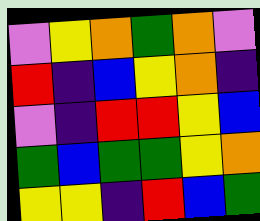[["violet", "yellow", "orange", "green", "orange", "violet"], ["red", "indigo", "blue", "yellow", "orange", "indigo"], ["violet", "indigo", "red", "red", "yellow", "blue"], ["green", "blue", "green", "green", "yellow", "orange"], ["yellow", "yellow", "indigo", "red", "blue", "green"]]